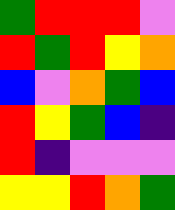[["green", "red", "red", "red", "violet"], ["red", "green", "red", "yellow", "orange"], ["blue", "violet", "orange", "green", "blue"], ["red", "yellow", "green", "blue", "indigo"], ["red", "indigo", "violet", "violet", "violet"], ["yellow", "yellow", "red", "orange", "green"]]